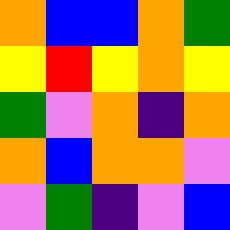[["orange", "blue", "blue", "orange", "green"], ["yellow", "red", "yellow", "orange", "yellow"], ["green", "violet", "orange", "indigo", "orange"], ["orange", "blue", "orange", "orange", "violet"], ["violet", "green", "indigo", "violet", "blue"]]